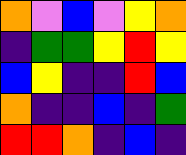[["orange", "violet", "blue", "violet", "yellow", "orange"], ["indigo", "green", "green", "yellow", "red", "yellow"], ["blue", "yellow", "indigo", "indigo", "red", "blue"], ["orange", "indigo", "indigo", "blue", "indigo", "green"], ["red", "red", "orange", "indigo", "blue", "indigo"]]